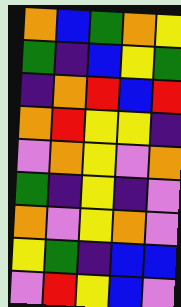[["orange", "blue", "green", "orange", "yellow"], ["green", "indigo", "blue", "yellow", "green"], ["indigo", "orange", "red", "blue", "red"], ["orange", "red", "yellow", "yellow", "indigo"], ["violet", "orange", "yellow", "violet", "orange"], ["green", "indigo", "yellow", "indigo", "violet"], ["orange", "violet", "yellow", "orange", "violet"], ["yellow", "green", "indigo", "blue", "blue"], ["violet", "red", "yellow", "blue", "violet"]]